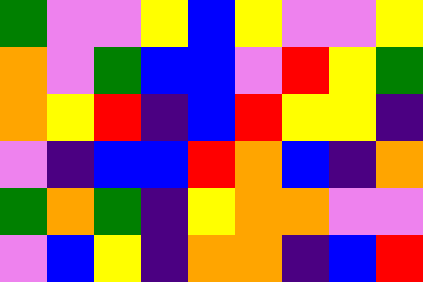[["green", "violet", "violet", "yellow", "blue", "yellow", "violet", "violet", "yellow"], ["orange", "violet", "green", "blue", "blue", "violet", "red", "yellow", "green"], ["orange", "yellow", "red", "indigo", "blue", "red", "yellow", "yellow", "indigo"], ["violet", "indigo", "blue", "blue", "red", "orange", "blue", "indigo", "orange"], ["green", "orange", "green", "indigo", "yellow", "orange", "orange", "violet", "violet"], ["violet", "blue", "yellow", "indigo", "orange", "orange", "indigo", "blue", "red"]]